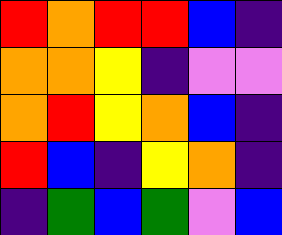[["red", "orange", "red", "red", "blue", "indigo"], ["orange", "orange", "yellow", "indigo", "violet", "violet"], ["orange", "red", "yellow", "orange", "blue", "indigo"], ["red", "blue", "indigo", "yellow", "orange", "indigo"], ["indigo", "green", "blue", "green", "violet", "blue"]]